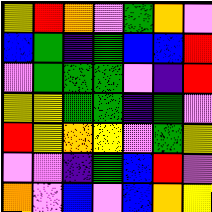[["yellow", "red", "orange", "violet", "green", "orange", "violet"], ["blue", "green", "indigo", "green", "blue", "blue", "red"], ["violet", "green", "green", "green", "violet", "indigo", "red"], ["yellow", "yellow", "green", "green", "indigo", "green", "violet"], ["red", "yellow", "orange", "yellow", "violet", "green", "yellow"], ["violet", "violet", "indigo", "green", "blue", "red", "violet"], ["orange", "violet", "blue", "violet", "blue", "orange", "yellow"]]